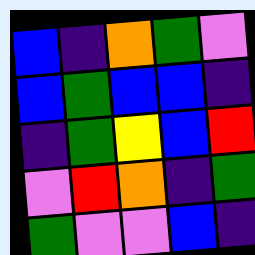[["blue", "indigo", "orange", "green", "violet"], ["blue", "green", "blue", "blue", "indigo"], ["indigo", "green", "yellow", "blue", "red"], ["violet", "red", "orange", "indigo", "green"], ["green", "violet", "violet", "blue", "indigo"]]